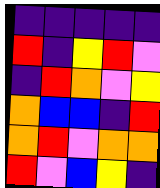[["indigo", "indigo", "indigo", "indigo", "indigo"], ["red", "indigo", "yellow", "red", "violet"], ["indigo", "red", "orange", "violet", "yellow"], ["orange", "blue", "blue", "indigo", "red"], ["orange", "red", "violet", "orange", "orange"], ["red", "violet", "blue", "yellow", "indigo"]]